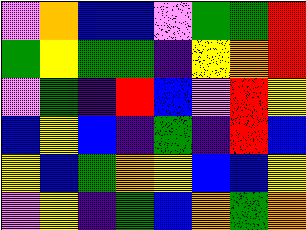[["violet", "orange", "blue", "blue", "violet", "green", "green", "red"], ["green", "yellow", "green", "green", "indigo", "yellow", "orange", "red"], ["violet", "green", "indigo", "red", "blue", "violet", "red", "yellow"], ["blue", "yellow", "blue", "indigo", "green", "indigo", "red", "blue"], ["yellow", "blue", "green", "orange", "yellow", "blue", "blue", "yellow"], ["violet", "yellow", "indigo", "green", "blue", "orange", "green", "orange"]]